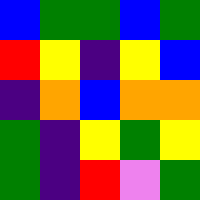[["blue", "green", "green", "blue", "green"], ["red", "yellow", "indigo", "yellow", "blue"], ["indigo", "orange", "blue", "orange", "orange"], ["green", "indigo", "yellow", "green", "yellow"], ["green", "indigo", "red", "violet", "green"]]